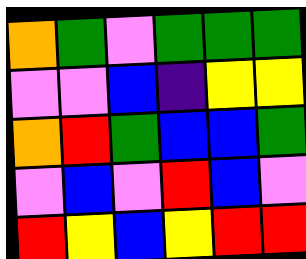[["orange", "green", "violet", "green", "green", "green"], ["violet", "violet", "blue", "indigo", "yellow", "yellow"], ["orange", "red", "green", "blue", "blue", "green"], ["violet", "blue", "violet", "red", "blue", "violet"], ["red", "yellow", "blue", "yellow", "red", "red"]]